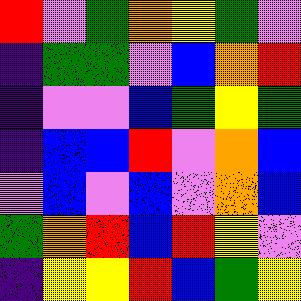[["red", "violet", "green", "orange", "yellow", "green", "violet"], ["indigo", "green", "green", "violet", "blue", "orange", "red"], ["indigo", "violet", "violet", "blue", "green", "yellow", "green"], ["indigo", "blue", "blue", "red", "violet", "orange", "blue"], ["violet", "blue", "violet", "blue", "violet", "orange", "blue"], ["green", "orange", "red", "blue", "red", "yellow", "violet"], ["indigo", "yellow", "yellow", "red", "blue", "green", "yellow"]]